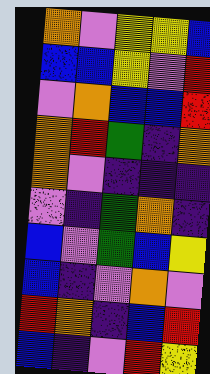[["orange", "violet", "yellow", "yellow", "blue"], ["blue", "blue", "yellow", "violet", "red"], ["violet", "orange", "blue", "blue", "red"], ["orange", "red", "green", "indigo", "orange"], ["orange", "violet", "indigo", "indigo", "indigo"], ["violet", "indigo", "green", "orange", "indigo"], ["blue", "violet", "green", "blue", "yellow"], ["blue", "indigo", "violet", "orange", "violet"], ["red", "orange", "indigo", "blue", "red"], ["blue", "indigo", "violet", "red", "yellow"]]